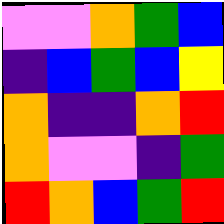[["violet", "violet", "orange", "green", "blue"], ["indigo", "blue", "green", "blue", "yellow"], ["orange", "indigo", "indigo", "orange", "red"], ["orange", "violet", "violet", "indigo", "green"], ["red", "orange", "blue", "green", "red"]]